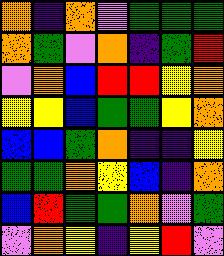[["orange", "indigo", "orange", "violet", "green", "green", "green"], ["orange", "green", "violet", "orange", "indigo", "green", "red"], ["violet", "orange", "blue", "red", "red", "yellow", "orange"], ["yellow", "yellow", "blue", "green", "green", "yellow", "orange"], ["blue", "blue", "green", "orange", "indigo", "indigo", "yellow"], ["green", "green", "orange", "yellow", "blue", "indigo", "orange"], ["blue", "red", "green", "green", "orange", "violet", "green"], ["violet", "orange", "yellow", "indigo", "yellow", "red", "violet"]]